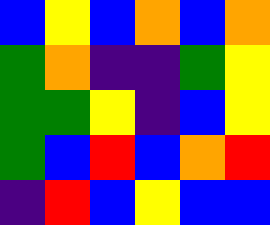[["blue", "yellow", "blue", "orange", "blue", "orange"], ["green", "orange", "indigo", "indigo", "green", "yellow"], ["green", "green", "yellow", "indigo", "blue", "yellow"], ["green", "blue", "red", "blue", "orange", "red"], ["indigo", "red", "blue", "yellow", "blue", "blue"]]